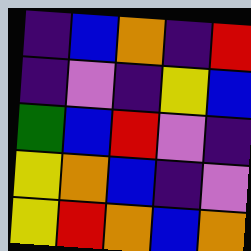[["indigo", "blue", "orange", "indigo", "red"], ["indigo", "violet", "indigo", "yellow", "blue"], ["green", "blue", "red", "violet", "indigo"], ["yellow", "orange", "blue", "indigo", "violet"], ["yellow", "red", "orange", "blue", "orange"]]